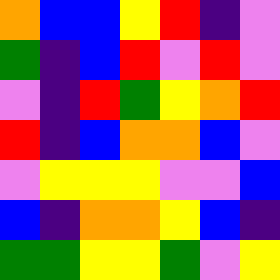[["orange", "blue", "blue", "yellow", "red", "indigo", "violet"], ["green", "indigo", "blue", "red", "violet", "red", "violet"], ["violet", "indigo", "red", "green", "yellow", "orange", "red"], ["red", "indigo", "blue", "orange", "orange", "blue", "violet"], ["violet", "yellow", "yellow", "yellow", "violet", "violet", "blue"], ["blue", "indigo", "orange", "orange", "yellow", "blue", "indigo"], ["green", "green", "yellow", "yellow", "green", "violet", "yellow"]]